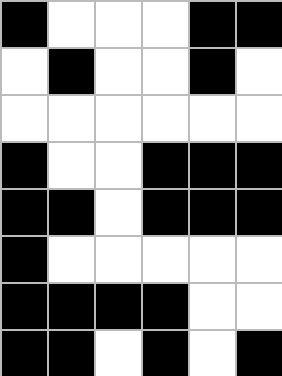[["black", "white", "white", "white", "black", "black"], ["white", "black", "white", "white", "black", "white"], ["white", "white", "white", "white", "white", "white"], ["black", "white", "white", "black", "black", "black"], ["black", "black", "white", "black", "black", "black"], ["black", "white", "white", "white", "white", "white"], ["black", "black", "black", "black", "white", "white"], ["black", "black", "white", "black", "white", "black"]]